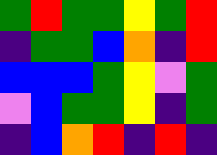[["green", "red", "green", "green", "yellow", "green", "red"], ["indigo", "green", "green", "blue", "orange", "indigo", "red"], ["blue", "blue", "blue", "green", "yellow", "violet", "green"], ["violet", "blue", "green", "green", "yellow", "indigo", "green"], ["indigo", "blue", "orange", "red", "indigo", "red", "indigo"]]